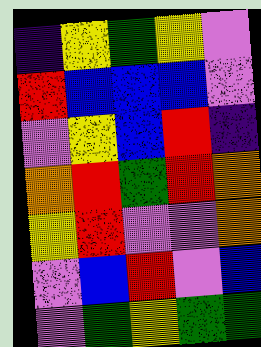[["indigo", "yellow", "green", "yellow", "violet"], ["red", "blue", "blue", "blue", "violet"], ["violet", "yellow", "blue", "red", "indigo"], ["orange", "red", "green", "red", "orange"], ["yellow", "red", "violet", "violet", "orange"], ["violet", "blue", "red", "violet", "blue"], ["violet", "green", "yellow", "green", "green"]]